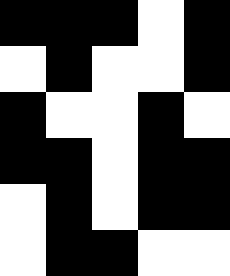[["black", "black", "black", "white", "black"], ["white", "black", "white", "white", "black"], ["black", "white", "white", "black", "white"], ["black", "black", "white", "black", "black"], ["white", "black", "white", "black", "black"], ["white", "black", "black", "white", "white"]]